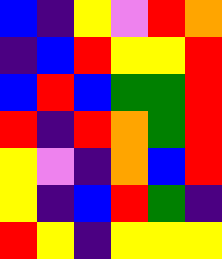[["blue", "indigo", "yellow", "violet", "red", "orange"], ["indigo", "blue", "red", "yellow", "yellow", "red"], ["blue", "red", "blue", "green", "green", "red"], ["red", "indigo", "red", "orange", "green", "red"], ["yellow", "violet", "indigo", "orange", "blue", "red"], ["yellow", "indigo", "blue", "red", "green", "indigo"], ["red", "yellow", "indigo", "yellow", "yellow", "yellow"]]